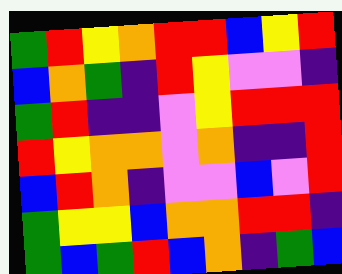[["green", "red", "yellow", "orange", "red", "red", "blue", "yellow", "red"], ["blue", "orange", "green", "indigo", "red", "yellow", "violet", "violet", "indigo"], ["green", "red", "indigo", "indigo", "violet", "yellow", "red", "red", "red"], ["red", "yellow", "orange", "orange", "violet", "orange", "indigo", "indigo", "red"], ["blue", "red", "orange", "indigo", "violet", "violet", "blue", "violet", "red"], ["green", "yellow", "yellow", "blue", "orange", "orange", "red", "red", "indigo"], ["green", "blue", "green", "red", "blue", "orange", "indigo", "green", "blue"]]